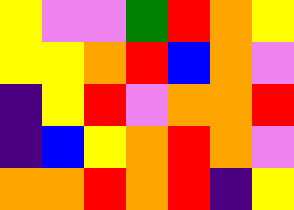[["yellow", "violet", "violet", "green", "red", "orange", "yellow"], ["yellow", "yellow", "orange", "red", "blue", "orange", "violet"], ["indigo", "yellow", "red", "violet", "orange", "orange", "red"], ["indigo", "blue", "yellow", "orange", "red", "orange", "violet"], ["orange", "orange", "red", "orange", "red", "indigo", "yellow"]]